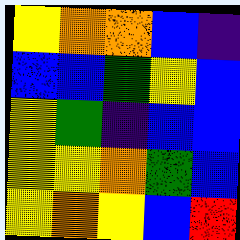[["yellow", "orange", "orange", "blue", "indigo"], ["blue", "blue", "green", "yellow", "blue"], ["yellow", "green", "indigo", "blue", "blue"], ["yellow", "yellow", "orange", "green", "blue"], ["yellow", "orange", "yellow", "blue", "red"]]